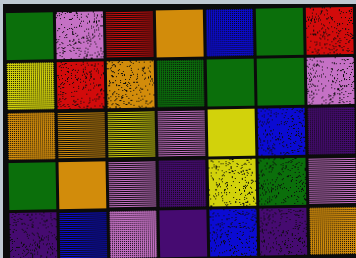[["green", "violet", "red", "orange", "blue", "green", "red"], ["yellow", "red", "orange", "green", "green", "green", "violet"], ["orange", "orange", "yellow", "violet", "yellow", "blue", "indigo"], ["green", "orange", "violet", "indigo", "yellow", "green", "violet"], ["indigo", "blue", "violet", "indigo", "blue", "indigo", "orange"]]